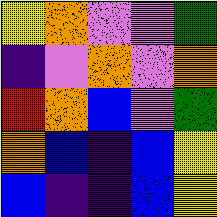[["yellow", "orange", "violet", "violet", "green"], ["indigo", "violet", "orange", "violet", "orange"], ["red", "orange", "blue", "violet", "green"], ["orange", "blue", "indigo", "blue", "yellow"], ["blue", "indigo", "indigo", "blue", "yellow"]]